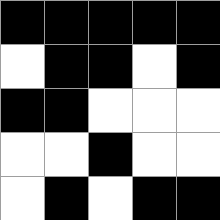[["black", "black", "black", "black", "black"], ["white", "black", "black", "white", "black"], ["black", "black", "white", "white", "white"], ["white", "white", "black", "white", "white"], ["white", "black", "white", "black", "black"]]